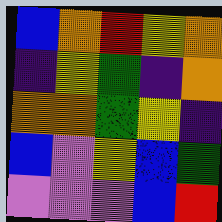[["blue", "orange", "red", "yellow", "orange"], ["indigo", "yellow", "green", "indigo", "orange"], ["orange", "orange", "green", "yellow", "indigo"], ["blue", "violet", "yellow", "blue", "green"], ["violet", "violet", "violet", "blue", "red"]]